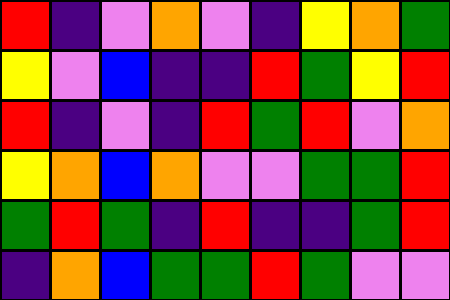[["red", "indigo", "violet", "orange", "violet", "indigo", "yellow", "orange", "green"], ["yellow", "violet", "blue", "indigo", "indigo", "red", "green", "yellow", "red"], ["red", "indigo", "violet", "indigo", "red", "green", "red", "violet", "orange"], ["yellow", "orange", "blue", "orange", "violet", "violet", "green", "green", "red"], ["green", "red", "green", "indigo", "red", "indigo", "indigo", "green", "red"], ["indigo", "orange", "blue", "green", "green", "red", "green", "violet", "violet"]]